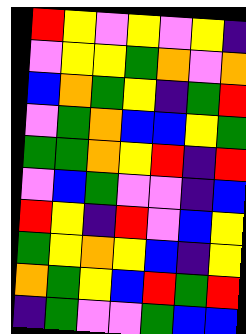[["red", "yellow", "violet", "yellow", "violet", "yellow", "indigo"], ["violet", "yellow", "yellow", "green", "orange", "violet", "orange"], ["blue", "orange", "green", "yellow", "indigo", "green", "red"], ["violet", "green", "orange", "blue", "blue", "yellow", "green"], ["green", "green", "orange", "yellow", "red", "indigo", "red"], ["violet", "blue", "green", "violet", "violet", "indigo", "blue"], ["red", "yellow", "indigo", "red", "violet", "blue", "yellow"], ["green", "yellow", "orange", "yellow", "blue", "indigo", "yellow"], ["orange", "green", "yellow", "blue", "red", "green", "red"], ["indigo", "green", "violet", "violet", "green", "blue", "blue"]]